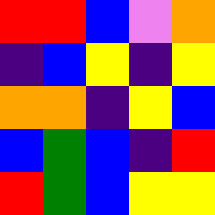[["red", "red", "blue", "violet", "orange"], ["indigo", "blue", "yellow", "indigo", "yellow"], ["orange", "orange", "indigo", "yellow", "blue"], ["blue", "green", "blue", "indigo", "red"], ["red", "green", "blue", "yellow", "yellow"]]